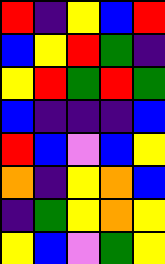[["red", "indigo", "yellow", "blue", "red"], ["blue", "yellow", "red", "green", "indigo"], ["yellow", "red", "green", "red", "green"], ["blue", "indigo", "indigo", "indigo", "blue"], ["red", "blue", "violet", "blue", "yellow"], ["orange", "indigo", "yellow", "orange", "blue"], ["indigo", "green", "yellow", "orange", "yellow"], ["yellow", "blue", "violet", "green", "yellow"]]